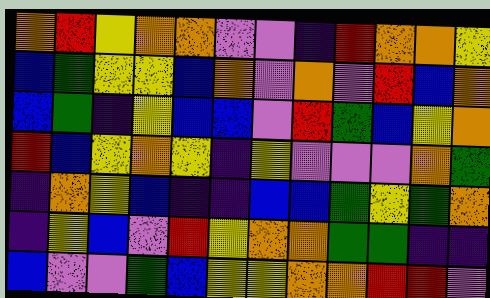[["orange", "red", "yellow", "orange", "orange", "violet", "violet", "indigo", "red", "orange", "orange", "yellow"], ["blue", "green", "yellow", "yellow", "blue", "orange", "violet", "orange", "violet", "red", "blue", "orange"], ["blue", "green", "indigo", "yellow", "blue", "blue", "violet", "red", "green", "blue", "yellow", "orange"], ["red", "blue", "yellow", "orange", "yellow", "indigo", "yellow", "violet", "violet", "violet", "orange", "green"], ["indigo", "orange", "yellow", "blue", "indigo", "indigo", "blue", "blue", "green", "yellow", "green", "orange"], ["indigo", "yellow", "blue", "violet", "red", "yellow", "orange", "orange", "green", "green", "indigo", "indigo"], ["blue", "violet", "violet", "green", "blue", "yellow", "yellow", "orange", "orange", "red", "red", "violet"]]